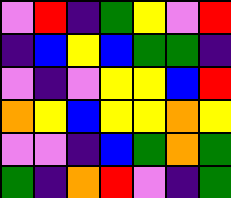[["violet", "red", "indigo", "green", "yellow", "violet", "red"], ["indigo", "blue", "yellow", "blue", "green", "green", "indigo"], ["violet", "indigo", "violet", "yellow", "yellow", "blue", "red"], ["orange", "yellow", "blue", "yellow", "yellow", "orange", "yellow"], ["violet", "violet", "indigo", "blue", "green", "orange", "green"], ["green", "indigo", "orange", "red", "violet", "indigo", "green"]]